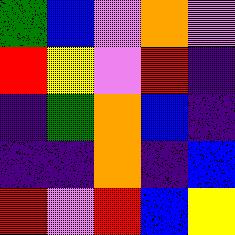[["green", "blue", "violet", "orange", "violet"], ["red", "yellow", "violet", "red", "indigo"], ["indigo", "green", "orange", "blue", "indigo"], ["indigo", "indigo", "orange", "indigo", "blue"], ["red", "violet", "red", "blue", "yellow"]]